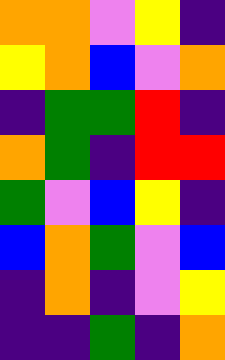[["orange", "orange", "violet", "yellow", "indigo"], ["yellow", "orange", "blue", "violet", "orange"], ["indigo", "green", "green", "red", "indigo"], ["orange", "green", "indigo", "red", "red"], ["green", "violet", "blue", "yellow", "indigo"], ["blue", "orange", "green", "violet", "blue"], ["indigo", "orange", "indigo", "violet", "yellow"], ["indigo", "indigo", "green", "indigo", "orange"]]